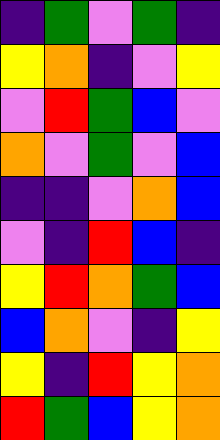[["indigo", "green", "violet", "green", "indigo"], ["yellow", "orange", "indigo", "violet", "yellow"], ["violet", "red", "green", "blue", "violet"], ["orange", "violet", "green", "violet", "blue"], ["indigo", "indigo", "violet", "orange", "blue"], ["violet", "indigo", "red", "blue", "indigo"], ["yellow", "red", "orange", "green", "blue"], ["blue", "orange", "violet", "indigo", "yellow"], ["yellow", "indigo", "red", "yellow", "orange"], ["red", "green", "blue", "yellow", "orange"]]